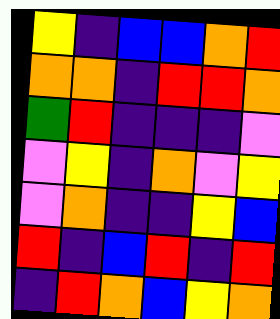[["yellow", "indigo", "blue", "blue", "orange", "red"], ["orange", "orange", "indigo", "red", "red", "orange"], ["green", "red", "indigo", "indigo", "indigo", "violet"], ["violet", "yellow", "indigo", "orange", "violet", "yellow"], ["violet", "orange", "indigo", "indigo", "yellow", "blue"], ["red", "indigo", "blue", "red", "indigo", "red"], ["indigo", "red", "orange", "blue", "yellow", "orange"]]